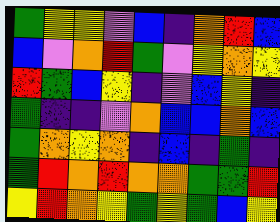[["green", "yellow", "yellow", "violet", "blue", "indigo", "orange", "red", "blue"], ["blue", "violet", "orange", "red", "green", "violet", "yellow", "orange", "yellow"], ["red", "green", "blue", "yellow", "indigo", "violet", "blue", "yellow", "indigo"], ["green", "indigo", "indigo", "violet", "orange", "blue", "blue", "orange", "blue"], ["green", "orange", "yellow", "orange", "indigo", "blue", "indigo", "green", "indigo"], ["green", "red", "orange", "red", "orange", "orange", "green", "green", "red"], ["yellow", "red", "orange", "yellow", "green", "yellow", "green", "blue", "yellow"]]